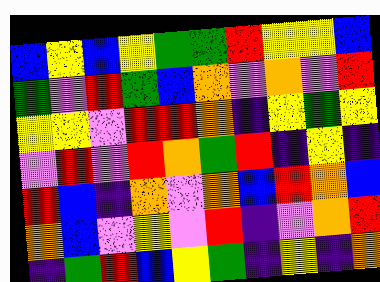[["blue", "yellow", "blue", "yellow", "green", "green", "red", "yellow", "yellow", "blue"], ["green", "violet", "red", "green", "blue", "orange", "violet", "orange", "violet", "red"], ["yellow", "yellow", "violet", "red", "red", "orange", "indigo", "yellow", "green", "yellow"], ["violet", "red", "violet", "red", "orange", "green", "red", "indigo", "yellow", "indigo"], ["red", "blue", "indigo", "orange", "violet", "orange", "blue", "red", "orange", "blue"], ["orange", "blue", "violet", "yellow", "violet", "red", "indigo", "violet", "orange", "red"], ["indigo", "green", "red", "blue", "yellow", "green", "indigo", "yellow", "indigo", "orange"]]